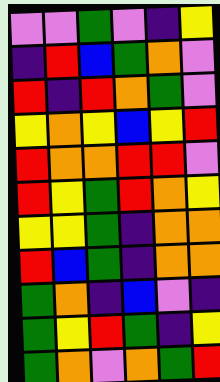[["violet", "violet", "green", "violet", "indigo", "yellow"], ["indigo", "red", "blue", "green", "orange", "violet"], ["red", "indigo", "red", "orange", "green", "violet"], ["yellow", "orange", "yellow", "blue", "yellow", "red"], ["red", "orange", "orange", "red", "red", "violet"], ["red", "yellow", "green", "red", "orange", "yellow"], ["yellow", "yellow", "green", "indigo", "orange", "orange"], ["red", "blue", "green", "indigo", "orange", "orange"], ["green", "orange", "indigo", "blue", "violet", "indigo"], ["green", "yellow", "red", "green", "indigo", "yellow"], ["green", "orange", "violet", "orange", "green", "red"]]